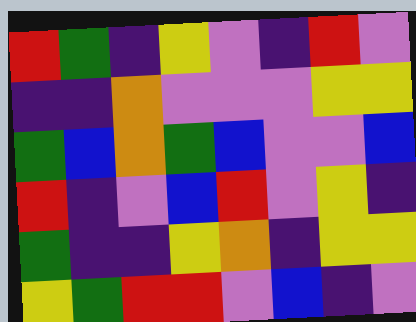[["red", "green", "indigo", "yellow", "violet", "indigo", "red", "violet"], ["indigo", "indigo", "orange", "violet", "violet", "violet", "yellow", "yellow"], ["green", "blue", "orange", "green", "blue", "violet", "violet", "blue"], ["red", "indigo", "violet", "blue", "red", "violet", "yellow", "indigo"], ["green", "indigo", "indigo", "yellow", "orange", "indigo", "yellow", "yellow"], ["yellow", "green", "red", "red", "violet", "blue", "indigo", "violet"]]